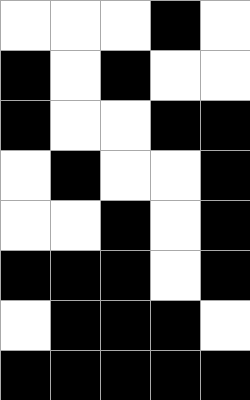[["white", "white", "white", "black", "white"], ["black", "white", "black", "white", "white"], ["black", "white", "white", "black", "black"], ["white", "black", "white", "white", "black"], ["white", "white", "black", "white", "black"], ["black", "black", "black", "white", "black"], ["white", "black", "black", "black", "white"], ["black", "black", "black", "black", "black"]]